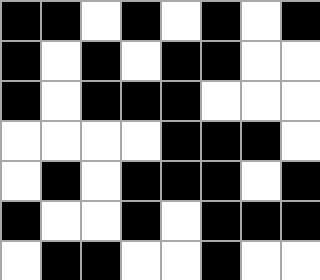[["black", "black", "white", "black", "white", "black", "white", "black"], ["black", "white", "black", "white", "black", "black", "white", "white"], ["black", "white", "black", "black", "black", "white", "white", "white"], ["white", "white", "white", "white", "black", "black", "black", "white"], ["white", "black", "white", "black", "black", "black", "white", "black"], ["black", "white", "white", "black", "white", "black", "black", "black"], ["white", "black", "black", "white", "white", "black", "white", "white"]]